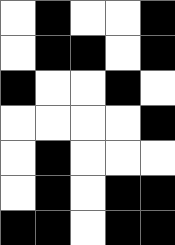[["white", "black", "white", "white", "black"], ["white", "black", "black", "white", "black"], ["black", "white", "white", "black", "white"], ["white", "white", "white", "white", "black"], ["white", "black", "white", "white", "white"], ["white", "black", "white", "black", "black"], ["black", "black", "white", "black", "black"]]